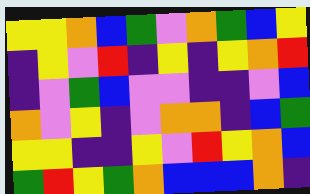[["yellow", "yellow", "orange", "blue", "green", "violet", "orange", "green", "blue", "yellow"], ["indigo", "yellow", "violet", "red", "indigo", "yellow", "indigo", "yellow", "orange", "red"], ["indigo", "violet", "green", "blue", "violet", "violet", "indigo", "indigo", "violet", "blue"], ["orange", "violet", "yellow", "indigo", "violet", "orange", "orange", "indigo", "blue", "green"], ["yellow", "yellow", "indigo", "indigo", "yellow", "violet", "red", "yellow", "orange", "blue"], ["green", "red", "yellow", "green", "orange", "blue", "blue", "blue", "orange", "indigo"]]